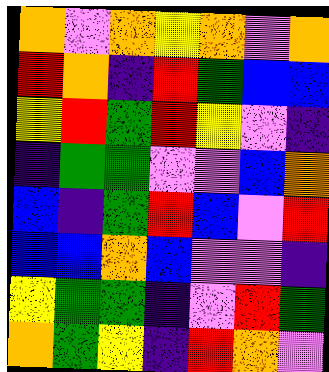[["orange", "violet", "orange", "yellow", "orange", "violet", "orange"], ["red", "orange", "indigo", "red", "green", "blue", "blue"], ["yellow", "red", "green", "red", "yellow", "violet", "indigo"], ["indigo", "green", "green", "violet", "violet", "blue", "orange"], ["blue", "indigo", "green", "red", "blue", "violet", "red"], ["blue", "blue", "orange", "blue", "violet", "violet", "indigo"], ["yellow", "green", "green", "indigo", "violet", "red", "green"], ["orange", "green", "yellow", "indigo", "red", "orange", "violet"]]